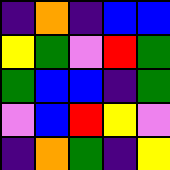[["indigo", "orange", "indigo", "blue", "blue"], ["yellow", "green", "violet", "red", "green"], ["green", "blue", "blue", "indigo", "green"], ["violet", "blue", "red", "yellow", "violet"], ["indigo", "orange", "green", "indigo", "yellow"]]